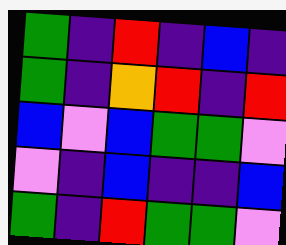[["green", "indigo", "red", "indigo", "blue", "indigo"], ["green", "indigo", "orange", "red", "indigo", "red"], ["blue", "violet", "blue", "green", "green", "violet"], ["violet", "indigo", "blue", "indigo", "indigo", "blue"], ["green", "indigo", "red", "green", "green", "violet"]]